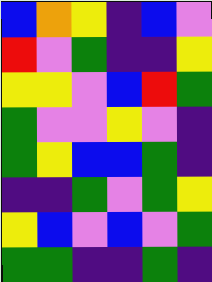[["blue", "orange", "yellow", "indigo", "blue", "violet"], ["red", "violet", "green", "indigo", "indigo", "yellow"], ["yellow", "yellow", "violet", "blue", "red", "green"], ["green", "violet", "violet", "yellow", "violet", "indigo"], ["green", "yellow", "blue", "blue", "green", "indigo"], ["indigo", "indigo", "green", "violet", "green", "yellow"], ["yellow", "blue", "violet", "blue", "violet", "green"], ["green", "green", "indigo", "indigo", "green", "indigo"]]